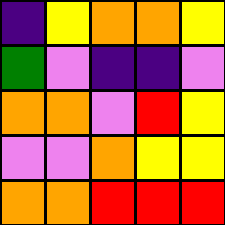[["indigo", "yellow", "orange", "orange", "yellow"], ["green", "violet", "indigo", "indigo", "violet"], ["orange", "orange", "violet", "red", "yellow"], ["violet", "violet", "orange", "yellow", "yellow"], ["orange", "orange", "red", "red", "red"]]